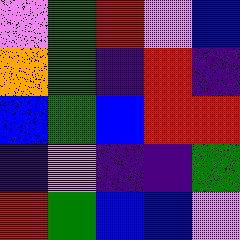[["violet", "green", "red", "violet", "blue"], ["orange", "green", "indigo", "red", "indigo"], ["blue", "green", "blue", "red", "red"], ["indigo", "violet", "indigo", "indigo", "green"], ["red", "green", "blue", "blue", "violet"]]